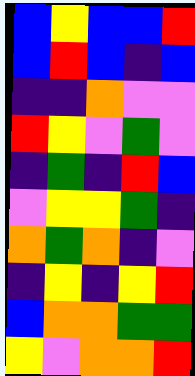[["blue", "yellow", "blue", "blue", "red"], ["blue", "red", "blue", "indigo", "blue"], ["indigo", "indigo", "orange", "violet", "violet"], ["red", "yellow", "violet", "green", "violet"], ["indigo", "green", "indigo", "red", "blue"], ["violet", "yellow", "yellow", "green", "indigo"], ["orange", "green", "orange", "indigo", "violet"], ["indigo", "yellow", "indigo", "yellow", "red"], ["blue", "orange", "orange", "green", "green"], ["yellow", "violet", "orange", "orange", "red"]]